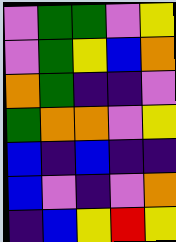[["violet", "green", "green", "violet", "yellow"], ["violet", "green", "yellow", "blue", "orange"], ["orange", "green", "indigo", "indigo", "violet"], ["green", "orange", "orange", "violet", "yellow"], ["blue", "indigo", "blue", "indigo", "indigo"], ["blue", "violet", "indigo", "violet", "orange"], ["indigo", "blue", "yellow", "red", "yellow"]]